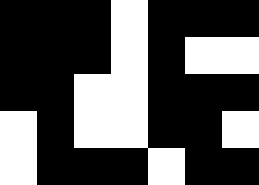[["black", "black", "black", "white", "black", "black", "black"], ["black", "black", "black", "white", "black", "white", "white"], ["black", "black", "white", "white", "black", "black", "black"], ["white", "black", "white", "white", "black", "black", "white"], ["white", "black", "black", "black", "white", "black", "black"]]